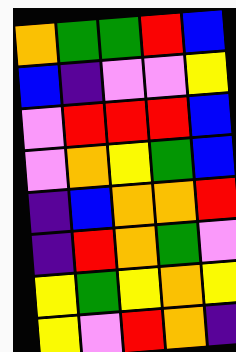[["orange", "green", "green", "red", "blue"], ["blue", "indigo", "violet", "violet", "yellow"], ["violet", "red", "red", "red", "blue"], ["violet", "orange", "yellow", "green", "blue"], ["indigo", "blue", "orange", "orange", "red"], ["indigo", "red", "orange", "green", "violet"], ["yellow", "green", "yellow", "orange", "yellow"], ["yellow", "violet", "red", "orange", "indigo"]]